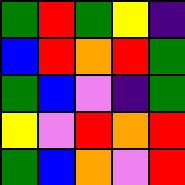[["green", "red", "green", "yellow", "indigo"], ["blue", "red", "orange", "red", "green"], ["green", "blue", "violet", "indigo", "green"], ["yellow", "violet", "red", "orange", "red"], ["green", "blue", "orange", "violet", "red"]]